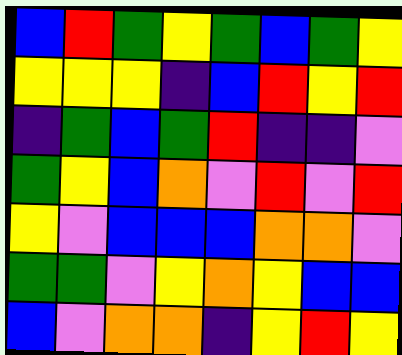[["blue", "red", "green", "yellow", "green", "blue", "green", "yellow"], ["yellow", "yellow", "yellow", "indigo", "blue", "red", "yellow", "red"], ["indigo", "green", "blue", "green", "red", "indigo", "indigo", "violet"], ["green", "yellow", "blue", "orange", "violet", "red", "violet", "red"], ["yellow", "violet", "blue", "blue", "blue", "orange", "orange", "violet"], ["green", "green", "violet", "yellow", "orange", "yellow", "blue", "blue"], ["blue", "violet", "orange", "orange", "indigo", "yellow", "red", "yellow"]]